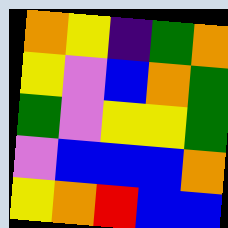[["orange", "yellow", "indigo", "green", "orange"], ["yellow", "violet", "blue", "orange", "green"], ["green", "violet", "yellow", "yellow", "green"], ["violet", "blue", "blue", "blue", "orange"], ["yellow", "orange", "red", "blue", "blue"]]